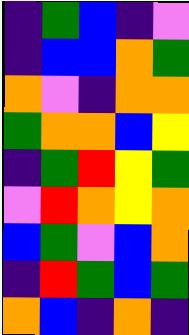[["indigo", "green", "blue", "indigo", "violet"], ["indigo", "blue", "blue", "orange", "green"], ["orange", "violet", "indigo", "orange", "orange"], ["green", "orange", "orange", "blue", "yellow"], ["indigo", "green", "red", "yellow", "green"], ["violet", "red", "orange", "yellow", "orange"], ["blue", "green", "violet", "blue", "orange"], ["indigo", "red", "green", "blue", "green"], ["orange", "blue", "indigo", "orange", "indigo"]]